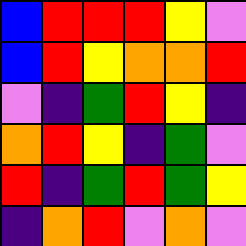[["blue", "red", "red", "red", "yellow", "violet"], ["blue", "red", "yellow", "orange", "orange", "red"], ["violet", "indigo", "green", "red", "yellow", "indigo"], ["orange", "red", "yellow", "indigo", "green", "violet"], ["red", "indigo", "green", "red", "green", "yellow"], ["indigo", "orange", "red", "violet", "orange", "violet"]]